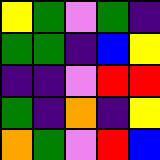[["yellow", "green", "violet", "green", "indigo"], ["green", "green", "indigo", "blue", "yellow"], ["indigo", "indigo", "violet", "red", "red"], ["green", "indigo", "orange", "indigo", "yellow"], ["orange", "green", "violet", "red", "blue"]]